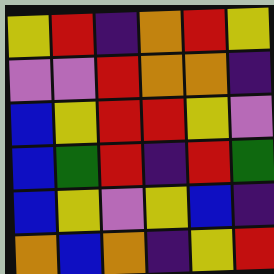[["yellow", "red", "indigo", "orange", "red", "yellow"], ["violet", "violet", "red", "orange", "orange", "indigo"], ["blue", "yellow", "red", "red", "yellow", "violet"], ["blue", "green", "red", "indigo", "red", "green"], ["blue", "yellow", "violet", "yellow", "blue", "indigo"], ["orange", "blue", "orange", "indigo", "yellow", "red"]]